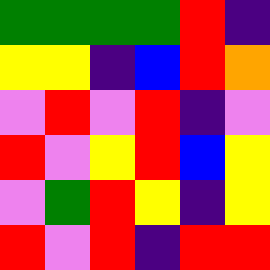[["green", "green", "green", "green", "red", "indigo"], ["yellow", "yellow", "indigo", "blue", "red", "orange"], ["violet", "red", "violet", "red", "indigo", "violet"], ["red", "violet", "yellow", "red", "blue", "yellow"], ["violet", "green", "red", "yellow", "indigo", "yellow"], ["red", "violet", "red", "indigo", "red", "red"]]